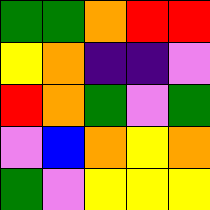[["green", "green", "orange", "red", "red"], ["yellow", "orange", "indigo", "indigo", "violet"], ["red", "orange", "green", "violet", "green"], ["violet", "blue", "orange", "yellow", "orange"], ["green", "violet", "yellow", "yellow", "yellow"]]